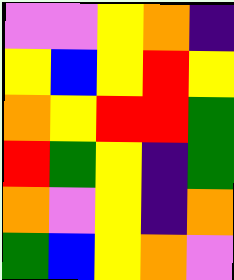[["violet", "violet", "yellow", "orange", "indigo"], ["yellow", "blue", "yellow", "red", "yellow"], ["orange", "yellow", "red", "red", "green"], ["red", "green", "yellow", "indigo", "green"], ["orange", "violet", "yellow", "indigo", "orange"], ["green", "blue", "yellow", "orange", "violet"]]